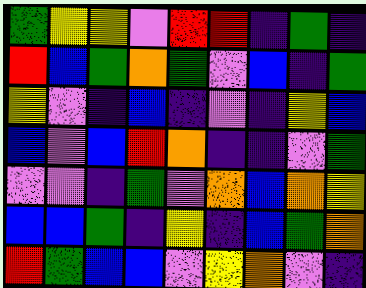[["green", "yellow", "yellow", "violet", "red", "red", "indigo", "green", "indigo"], ["red", "blue", "green", "orange", "green", "violet", "blue", "indigo", "green"], ["yellow", "violet", "indigo", "blue", "indigo", "violet", "indigo", "yellow", "blue"], ["blue", "violet", "blue", "red", "orange", "indigo", "indigo", "violet", "green"], ["violet", "violet", "indigo", "green", "violet", "orange", "blue", "orange", "yellow"], ["blue", "blue", "green", "indigo", "yellow", "indigo", "blue", "green", "orange"], ["red", "green", "blue", "blue", "violet", "yellow", "orange", "violet", "indigo"]]